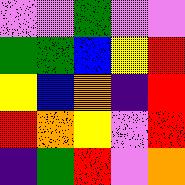[["violet", "violet", "green", "violet", "violet"], ["green", "green", "blue", "yellow", "red"], ["yellow", "blue", "orange", "indigo", "red"], ["red", "orange", "yellow", "violet", "red"], ["indigo", "green", "red", "violet", "orange"]]